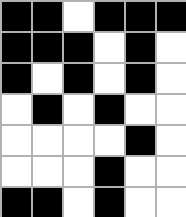[["black", "black", "white", "black", "black", "black"], ["black", "black", "black", "white", "black", "white"], ["black", "white", "black", "white", "black", "white"], ["white", "black", "white", "black", "white", "white"], ["white", "white", "white", "white", "black", "white"], ["white", "white", "white", "black", "white", "white"], ["black", "black", "white", "black", "white", "white"]]